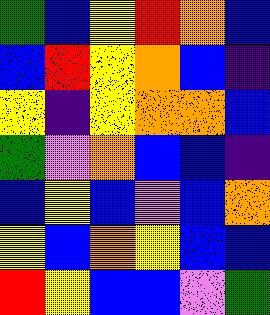[["green", "blue", "yellow", "red", "orange", "blue"], ["blue", "red", "yellow", "orange", "blue", "indigo"], ["yellow", "indigo", "yellow", "orange", "orange", "blue"], ["green", "violet", "orange", "blue", "blue", "indigo"], ["blue", "yellow", "blue", "violet", "blue", "orange"], ["yellow", "blue", "orange", "yellow", "blue", "blue"], ["red", "yellow", "blue", "blue", "violet", "green"]]